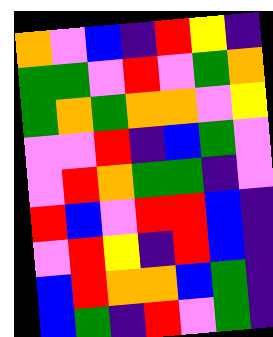[["orange", "violet", "blue", "indigo", "red", "yellow", "indigo"], ["green", "green", "violet", "red", "violet", "green", "orange"], ["green", "orange", "green", "orange", "orange", "violet", "yellow"], ["violet", "violet", "red", "indigo", "blue", "green", "violet"], ["violet", "red", "orange", "green", "green", "indigo", "violet"], ["red", "blue", "violet", "red", "red", "blue", "indigo"], ["violet", "red", "yellow", "indigo", "red", "blue", "indigo"], ["blue", "red", "orange", "orange", "blue", "green", "indigo"], ["blue", "green", "indigo", "red", "violet", "green", "indigo"]]